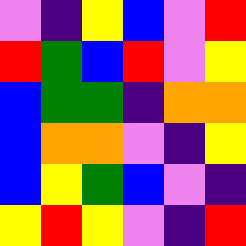[["violet", "indigo", "yellow", "blue", "violet", "red"], ["red", "green", "blue", "red", "violet", "yellow"], ["blue", "green", "green", "indigo", "orange", "orange"], ["blue", "orange", "orange", "violet", "indigo", "yellow"], ["blue", "yellow", "green", "blue", "violet", "indigo"], ["yellow", "red", "yellow", "violet", "indigo", "red"]]